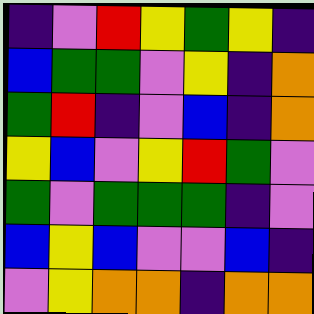[["indigo", "violet", "red", "yellow", "green", "yellow", "indigo"], ["blue", "green", "green", "violet", "yellow", "indigo", "orange"], ["green", "red", "indigo", "violet", "blue", "indigo", "orange"], ["yellow", "blue", "violet", "yellow", "red", "green", "violet"], ["green", "violet", "green", "green", "green", "indigo", "violet"], ["blue", "yellow", "blue", "violet", "violet", "blue", "indigo"], ["violet", "yellow", "orange", "orange", "indigo", "orange", "orange"]]